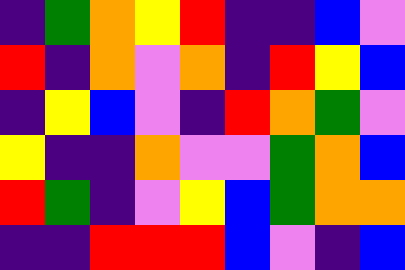[["indigo", "green", "orange", "yellow", "red", "indigo", "indigo", "blue", "violet"], ["red", "indigo", "orange", "violet", "orange", "indigo", "red", "yellow", "blue"], ["indigo", "yellow", "blue", "violet", "indigo", "red", "orange", "green", "violet"], ["yellow", "indigo", "indigo", "orange", "violet", "violet", "green", "orange", "blue"], ["red", "green", "indigo", "violet", "yellow", "blue", "green", "orange", "orange"], ["indigo", "indigo", "red", "red", "red", "blue", "violet", "indigo", "blue"]]